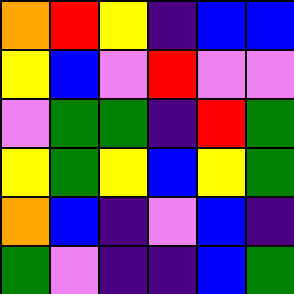[["orange", "red", "yellow", "indigo", "blue", "blue"], ["yellow", "blue", "violet", "red", "violet", "violet"], ["violet", "green", "green", "indigo", "red", "green"], ["yellow", "green", "yellow", "blue", "yellow", "green"], ["orange", "blue", "indigo", "violet", "blue", "indigo"], ["green", "violet", "indigo", "indigo", "blue", "green"]]